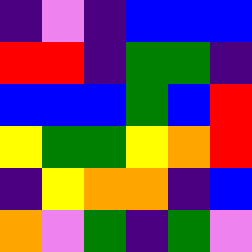[["indigo", "violet", "indigo", "blue", "blue", "blue"], ["red", "red", "indigo", "green", "green", "indigo"], ["blue", "blue", "blue", "green", "blue", "red"], ["yellow", "green", "green", "yellow", "orange", "red"], ["indigo", "yellow", "orange", "orange", "indigo", "blue"], ["orange", "violet", "green", "indigo", "green", "violet"]]